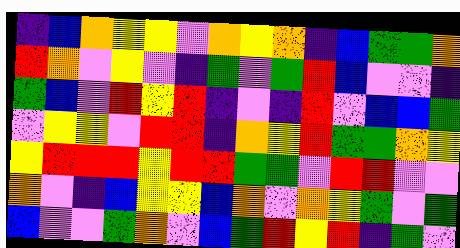[["indigo", "blue", "orange", "yellow", "yellow", "violet", "orange", "yellow", "orange", "indigo", "blue", "green", "green", "orange"], ["red", "orange", "violet", "yellow", "violet", "indigo", "green", "violet", "green", "red", "blue", "violet", "violet", "indigo"], ["green", "blue", "violet", "red", "yellow", "red", "indigo", "violet", "indigo", "red", "violet", "blue", "blue", "green"], ["violet", "yellow", "yellow", "violet", "red", "red", "indigo", "orange", "yellow", "red", "green", "green", "orange", "yellow"], ["yellow", "red", "red", "red", "yellow", "red", "red", "green", "green", "violet", "red", "red", "violet", "violet"], ["orange", "violet", "indigo", "blue", "yellow", "yellow", "blue", "orange", "violet", "orange", "yellow", "green", "violet", "green"], ["blue", "violet", "violet", "green", "orange", "violet", "blue", "green", "red", "yellow", "red", "indigo", "green", "violet"]]